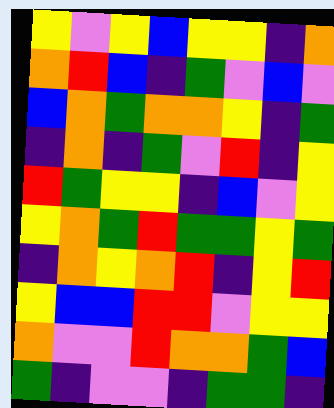[["yellow", "violet", "yellow", "blue", "yellow", "yellow", "indigo", "orange"], ["orange", "red", "blue", "indigo", "green", "violet", "blue", "violet"], ["blue", "orange", "green", "orange", "orange", "yellow", "indigo", "green"], ["indigo", "orange", "indigo", "green", "violet", "red", "indigo", "yellow"], ["red", "green", "yellow", "yellow", "indigo", "blue", "violet", "yellow"], ["yellow", "orange", "green", "red", "green", "green", "yellow", "green"], ["indigo", "orange", "yellow", "orange", "red", "indigo", "yellow", "red"], ["yellow", "blue", "blue", "red", "red", "violet", "yellow", "yellow"], ["orange", "violet", "violet", "red", "orange", "orange", "green", "blue"], ["green", "indigo", "violet", "violet", "indigo", "green", "green", "indigo"]]